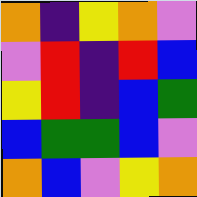[["orange", "indigo", "yellow", "orange", "violet"], ["violet", "red", "indigo", "red", "blue"], ["yellow", "red", "indigo", "blue", "green"], ["blue", "green", "green", "blue", "violet"], ["orange", "blue", "violet", "yellow", "orange"]]